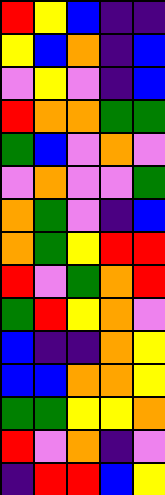[["red", "yellow", "blue", "indigo", "indigo"], ["yellow", "blue", "orange", "indigo", "blue"], ["violet", "yellow", "violet", "indigo", "blue"], ["red", "orange", "orange", "green", "green"], ["green", "blue", "violet", "orange", "violet"], ["violet", "orange", "violet", "violet", "green"], ["orange", "green", "violet", "indigo", "blue"], ["orange", "green", "yellow", "red", "red"], ["red", "violet", "green", "orange", "red"], ["green", "red", "yellow", "orange", "violet"], ["blue", "indigo", "indigo", "orange", "yellow"], ["blue", "blue", "orange", "orange", "yellow"], ["green", "green", "yellow", "yellow", "orange"], ["red", "violet", "orange", "indigo", "violet"], ["indigo", "red", "red", "blue", "yellow"]]